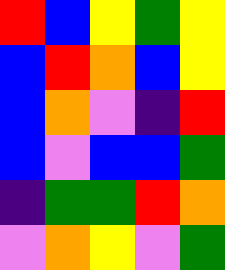[["red", "blue", "yellow", "green", "yellow"], ["blue", "red", "orange", "blue", "yellow"], ["blue", "orange", "violet", "indigo", "red"], ["blue", "violet", "blue", "blue", "green"], ["indigo", "green", "green", "red", "orange"], ["violet", "orange", "yellow", "violet", "green"]]